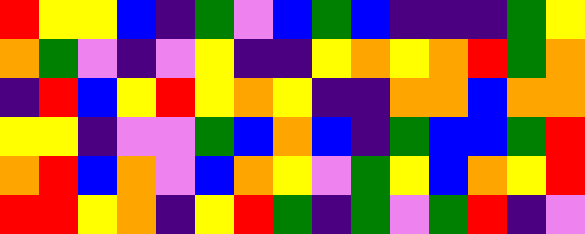[["red", "yellow", "yellow", "blue", "indigo", "green", "violet", "blue", "green", "blue", "indigo", "indigo", "indigo", "green", "yellow"], ["orange", "green", "violet", "indigo", "violet", "yellow", "indigo", "indigo", "yellow", "orange", "yellow", "orange", "red", "green", "orange"], ["indigo", "red", "blue", "yellow", "red", "yellow", "orange", "yellow", "indigo", "indigo", "orange", "orange", "blue", "orange", "orange"], ["yellow", "yellow", "indigo", "violet", "violet", "green", "blue", "orange", "blue", "indigo", "green", "blue", "blue", "green", "red"], ["orange", "red", "blue", "orange", "violet", "blue", "orange", "yellow", "violet", "green", "yellow", "blue", "orange", "yellow", "red"], ["red", "red", "yellow", "orange", "indigo", "yellow", "red", "green", "indigo", "green", "violet", "green", "red", "indigo", "violet"]]